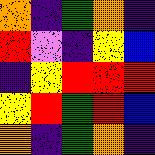[["orange", "indigo", "green", "orange", "indigo"], ["red", "violet", "indigo", "yellow", "blue"], ["indigo", "yellow", "red", "red", "red"], ["yellow", "red", "green", "red", "blue"], ["orange", "indigo", "green", "orange", "indigo"]]